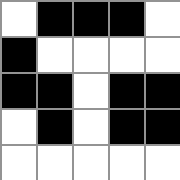[["white", "black", "black", "black", "white"], ["black", "white", "white", "white", "white"], ["black", "black", "white", "black", "black"], ["white", "black", "white", "black", "black"], ["white", "white", "white", "white", "white"]]